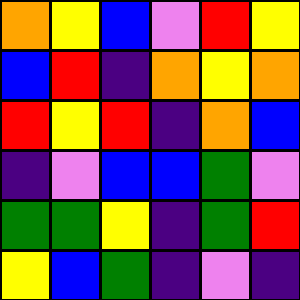[["orange", "yellow", "blue", "violet", "red", "yellow"], ["blue", "red", "indigo", "orange", "yellow", "orange"], ["red", "yellow", "red", "indigo", "orange", "blue"], ["indigo", "violet", "blue", "blue", "green", "violet"], ["green", "green", "yellow", "indigo", "green", "red"], ["yellow", "blue", "green", "indigo", "violet", "indigo"]]